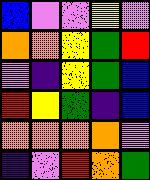[["blue", "violet", "violet", "yellow", "violet"], ["orange", "orange", "yellow", "green", "red"], ["violet", "indigo", "yellow", "green", "blue"], ["red", "yellow", "green", "indigo", "blue"], ["orange", "orange", "orange", "orange", "violet"], ["indigo", "violet", "red", "orange", "green"]]